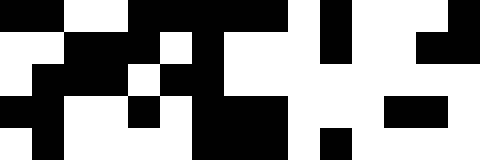[["black", "black", "white", "white", "black", "black", "black", "black", "black", "white", "black", "white", "white", "white", "black"], ["white", "white", "black", "black", "black", "white", "black", "white", "white", "white", "black", "white", "white", "black", "black"], ["white", "black", "black", "black", "white", "black", "black", "white", "white", "white", "white", "white", "white", "white", "white"], ["black", "black", "white", "white", "black", "white", "black", "black", "black", "white", "white", "white", "black", "black", "white"], ["white", "black", "white", "white", "white", "white", "black", "black", "black", "white", "black", "white", "white", "white", "white"]]